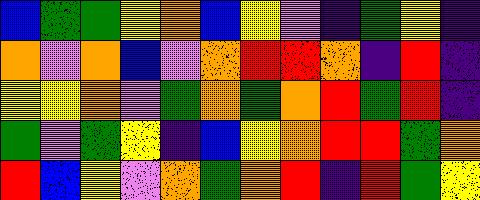[["blue", "green", "green", "yellow", "orange", "blue", "yellow", "violet", "indigo", "green", "yellow", "indigo"], ["orange", "violet", "orange", "blue", "violet", "orange", "red", "red", "orange", "indigo", "red", "indigo"], ["yellow", "yellow", "orange", "violet", "green", "orange", "green", "orange", "red", "green", "red", "indigo"], ["green", "violet", "green", "yellow", "indigo", "blue", "yellow", "orange", "red", "red", "green", "orange"], ["red", "blue", "yellow", "violet", "orange", "green", "orange", "red", "indigo", "red", "green", "yellow"]]